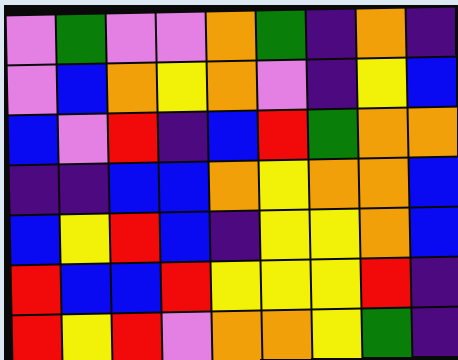[["violet", "green", "violet", "violet", "orange", "green", "indigo", "orange", "indigo"], ["violet", "blue", "orange", "yellow", "orange", "violet", "indigo", "yellow", "blue"], ["blue", "violet", "red", "indigo", "blue", "red", "green", "orange", "orange"], ["indigo", "indigo", "blue", "blue", "orange", "yellow", "orange", "orange", "blue"], ["blue", "yellow", "red", "blue", "indigo", "yellow", "yellow", "orange", "blue"], ["red", "blue", "blue", "red", "yellow", "yellow", "yellow", "red", "indigo"], ["red", "yellow", "red", "violet", "orange", "orange", "yellow", "green", "indigo"]]